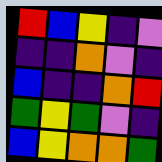[["red", "blue", "yellow", "indigo", "violet"], ["indigo", "indigo", "orange", "violet", "indigo"], ["blue", "indigo", "indigo", "orange", "red"], ["green", "yellow", "green", "violet", "indigo"], ["blue", "yellow", "orange", "orange", "green"]]